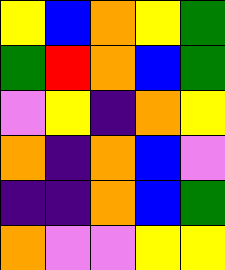[["yellow", "blue", "orange", "yellow", "green"], ["green", "red", "orange", "blue", "green"], ["violet", "yellow", "indigo", "orange", "yellow"], ["orange", "indigo", "orange", "blue", "violet"], ["indigo", "indigo", "orange", "blue", "green"], ["orange", "violet", "violet", "yellow", "yellow"]]